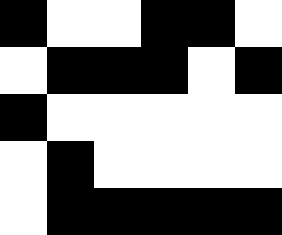[["black", "white", "white", "black", "black", "white"], ["white", "black", "black", "black", "white", "black"], ["black", "white", "white", "white", "white", "white"], ["white", "black", "white", "white", "white", "white"], ["white", "black", "black", "black", "black", "black"]]